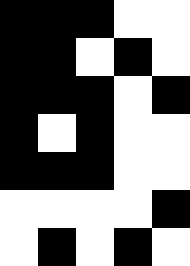[["black", "black", "black", "white", "white"], ["black", "black", "white", "black", "white"], ["black", "black", "black", "white", "black"], ["black", "white", "black", "white", "white"], ["black", "black", "black", "white", "white"], ["white", "white", "white", "white", "black"], ["white", "black", "white", "black", "white"]]